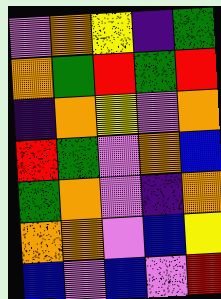[["violet", "orange", "yellow", "indigo", "green"], ["orange", "green", "red", "green", "red"], ["indigo", "orange", "yellow", "violet", "orange"], ["red", "green", "violet", "orange", "blue"], ["green", "orange", "violet", "indigo", "orange"], ["orange", "orange", "violet", "blue", "yellow"], ["blue", "violet", "blue", "violet", "red"]]